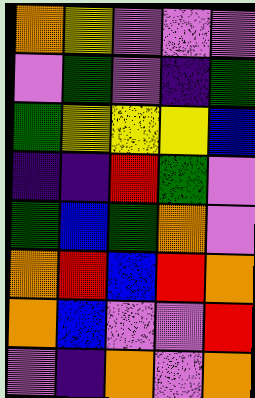[["orange", "yellow", "violet", "violet", "violet"], ["violet", "green", "violet", "indigo", "green"], ["green", "yellow", "yellow", "yellow", "blue"], ["indigo", "indigo", "red", "green", "violet"], ["green", "blue", "green", "orange", "violet"], ["orange", "red", "blue", "red", "orange"], ["orange", "blue", "violet", "violet", "red"], ["violet", "indigo", "orange", "violet", "orange"]]